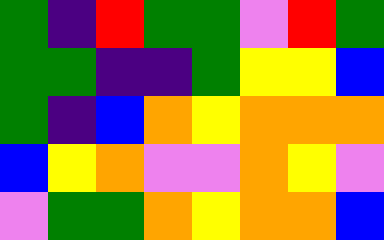[["green", "indigo", "red", "green", "green", "violet", "red", "green"], ["green", "green", "indigo", "indigo", "green", "yellow", "yellow", "blue"], ["green", "indigo", "blue", "orange", "yellow", "orange", "orange", "orange"], ["blue", "yellow", "orange", "violet", "violet", "orange", "yellow", "violet"], ["violet", "green", "green", "orange", "yellow", "orange", "orange", "blue"]]